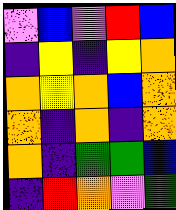[["violet", "blue", "violet", "red", "blue"], ["indigo", "yellow", "indigo", "yellow", "orange"], ["orange", "yellow", "orange", "blue", "orange"], ["orange", "indigo", "orange", "indigo", "orange"], ["orange", "indigo", "green", "green", "blue"], ["indigo", "red", "orange", "violet", "green"]]